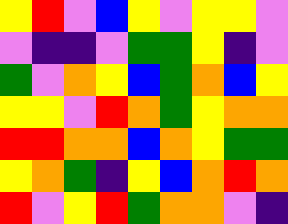[["yellow", "red", "violet", "blue", "yellow", "violet", "yellow", "yellow", "violet"], ["violet", "indigo", "indigo", "violet", "green", "green", "yellow", "indigo", "violet"], ["green", "violet", "orange", "yellow", "blue", "green", "orange", "blue", "yellow"], ["yellow", "yellow", "violet", "red", "orange", "green", "yellow", "orange", "orange"], ["red", "red", "orange", "orange", "blue", "orange", "yellow", "green", "green"], ["yellow", "orange", "green", "indigo", "yellow", "blue", "orange", "red", "orange"], ["red", "violet", "yellow", "red", "green", "orange", "orange", "violet", "indigo"]]